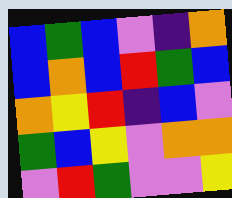[["blue", "green", "blue", "violet", "indigo", "orange"], ["blue", "orange", "blue", "red", "green", "blue"], ["orange", "yellow", "red", "indigo", "blue", "violet"], ["green", "blue", "yellow", "violet", "orange", "orange"], ["violet", "red", "green", "violet", "violet", "yellow"]]